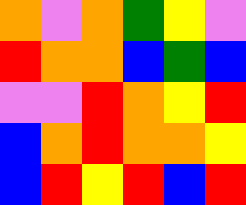[["orange", "violet", "orange", "green", "yellow", "violet"], ["red", "orange", "orange", "blue", "green", "blue"], ["violet", "violet", "red", "orange", "yellow", "red"], ["blue", "orange", "red", "orange", "orange", "yellow"], ["blue", "red", "yellow", "red", "blue", "red"]]